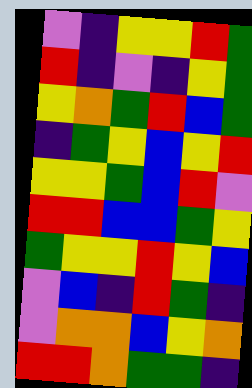[["violet", "indigo", "yellow", "yellow", "red", "green"], ["red", "indigo", "violet", "indigo", "yellow", "green"], ["yellow", "orange", "green", "red", "blue", "green"], ["indigo", "green", "yellow", "blue", "yellow", "red"], ["yellow", "yellow", "green", "blue", "red", "violet"], ["red", "red", "blue", "blue", "green", "yellow"], ["green", "yellow", "yellow", "red", "yellow", "blue"], ["violet", "blue", "indigo", "red", "green", "indigo"], ["violet", "orange", "orange", "blue", "yellow", "orange"], ["red", "red", "orange", "green", "green", "indigo"]]